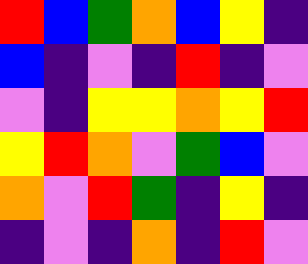[["red", "blue", "green", "orange", "blue", "yellow", "indigo"], ["blue", "indigo", "violet", "indigo", "red", "indigo", "violet"], ["violet", "indigo", "yellow", "yellow", "orange", "yellow", "red"], ["yellow", "red", "orange", "violet", "green", "blue", "violet"], ["orange", "violet", "red", "green", "indigo", "yellow", "indigo"], ["indigo", "violet", "indigo", "orange", "indigo", "red", "violet"]]